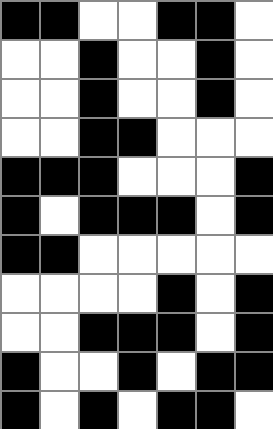[["black", "black", "white", "white", "black", "black", "white"], ["white", "white", "black", "white", "white", "black", "white"], ["white", "white", "black", "white", "white", "black", "white"], ["white", "white", "black", "black", "white", "white", "white"], ["black", "black", "black", "white", "white", "white", "black"], ["black", "white", "black", "black", "black", "white", "black"], ["black", "black", "white", "white", "white", "white", "white"], ["white", "white", "white", "white", "black", "white", "black"], ["white", "white", "black", "black", "black", "white", "black"], ["black", "white", "white", "black", "white", "black", "black"], ["black", "white", "black", "white", "black", "black", "white"]]